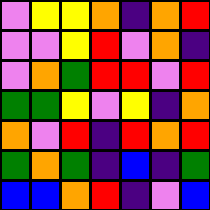[["violet", "yellow", "yellow", "orange", "indigo", "orange", "red"], ["violet", "violet", "yellow", "red", "violet", "orange", "indigo"], ["violet", "orange", "green", "red", "red", "violet", "red"], ["green", "green", "yellow", "violet", "yellow", "indigo", "orange"], ["orange", "violet", "red", "indigo", "red", "orange", "red"], ["green", "orange", "green", "indigo", "blue", "indigo", "green"], ["blue", "blue", "orange", "red", "indigo", "violet", "blue"]]